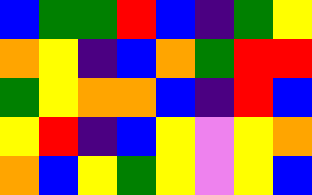[["blue", "green", "green", "red", "blue", "indigo", "green", "yellow"], ["orange", "yellow", "indigo", "blue", "orange", "green", "red", "red"], ["green", "yellow", "orange", "orange", "blue", "indigo", "red", "blue"], ["yellow", "red", "indigo", "blue", "yellow", "violet", "yellow", "orange"], ["orange", "blue", "yellow", "green", "yellow", "violet", "yellow", "blue"]]